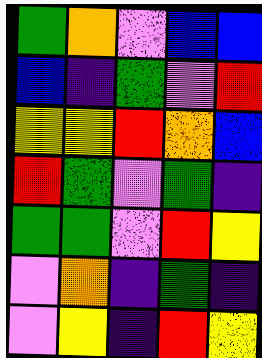[["green", "orange", "violet", "blue", "blue"], ["blue", "indigo", "green", "violet", "red"], ["yellow", "yellow", "red", "orange", "blue"], ["red", "green", "violet", "green", "indigo"], ["green", "green", "violet", "red", "yellow"], ["violet", "orange", "indigo", "green", "indigo"], ["violet", "yellow", "indigo", "red", "yellow"]]